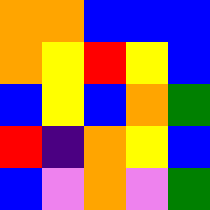[["orange", "orange", "blue", "blue", "blue"], ["orange", "yellow", "red", "yellow", "blue"], ["blue", "yellow", "blue", "orange", "green"], ["red", "indigo", "orange", "yellow", "blue"], ["blue", "violet", "orange", "violet", "green"]]